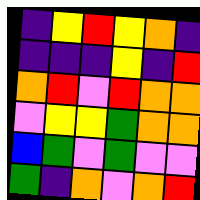[["indigo", "yellow", "red", "yellow", "orange", "indigo"], ["indigo", "indigo", "indigo", "yellow", "indigo", "red"], ["orange", "red", "violet", "red", "orange", "orange"], ["violet", "yellow", "yellow", "green", "orange", "orange"], ["blue", "green", "violet", "green", "violet", "violet"], ["green", "indigo", "orange", "violet", "orange", "red"]]